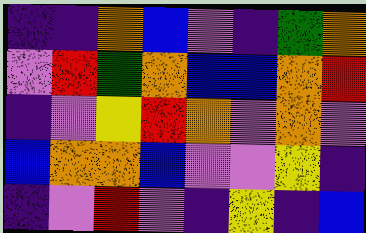[["indigo", "indigo", "orange", "blue", "violet", "indigo", "green", "orange"], ["violet", "red", "green", "orange", "blue", "blue", "orange", "red"], ["indigo", "violet", "yellow", "red", "orange", "violet", "orange", "violet"], ["blue", "orange", "orange", "blue", "violet", "violet", "yellow", "indigo"], ["indigo", "violet", "red", "violet", "indigo", "yellow", "indigo", "blue"]]